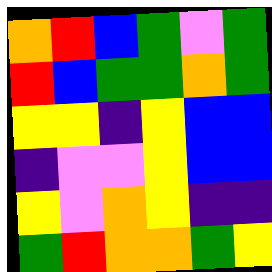[["orange", "red", "blue", "green", "violet", "green"], ["red", "blue", "green", "green", "orange", "green"], ["yellow", "yellow", "indigo", "yellow", "blue", "blue"], ["indigo", "violet", "violet", "yellow", "blue", "blue"], ["yellow", "violet", "orange", "yellow", "indigo", "indigo"], ["green", "red", "orange", "orange", "green", "yellow"]]